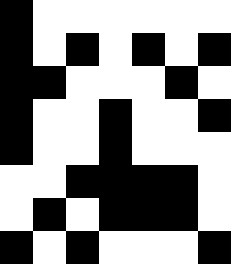[["black", "white", "white", "white", "white", "white", "white"], ["black", "white", "black", "white", "black", "white", "black"], ["black", "black", "white", "white", "white", "black", "white"], ["black", "white", "white", "black", "white", "white", "black"], ["black", "white", "white", "black", "white", "white", "white"], ["white", "white", "black", "black", "black", "black", "white"], ["white", "black", "white", "black", "black", "black", "white"], ["black", "white", "black", "white", "white", "white", "black"]]